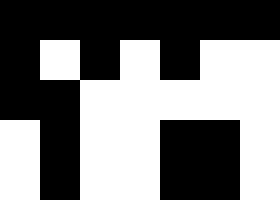[["black", "black", "black", "black", "black", "black", "black"], ["black", "white", "black", "white", "black", "white", "white"], ["black", "black", "white", "white", "white", "white", "white"], ["white", "black", "white", "white", "black", "black", "white"], ["white", "black", "white", "white", "black", "black", "white"]]